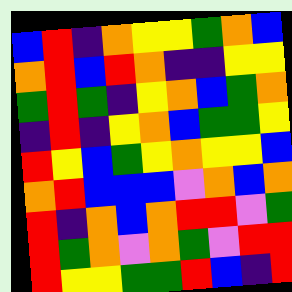[["blue", "red", "indigo", "orange", "yellow", "yellow", "green", "orange", "blue"], ["orange", "red", "blue", "red", "orange", "indigo", "indigo", "yellow", "yellow"], ["green", "red", "green", "indigo", "yellow", "orange", "blue", "green", "orange"], ["indigo", "red", "indigo", "yellow", "orange", "blue", "green", "green", "yellow"], ["red", "yellow", "blue", "green", "yellow", "orange", "yellow", "yellow", "blue"], ["orange", "red", "blue", "blue", "blue", "violet", "orange", "blue", "orange"], ["red", "indigo", "orange", "blue", "orange", "red", "red", "violet", "green"], ["red", "green", "orange", "violet", "orange", "green", "violet", "red", "red"], ["red", "yellow", "yellow", "green", "green", "red", "blue", "indigo", "red"]]